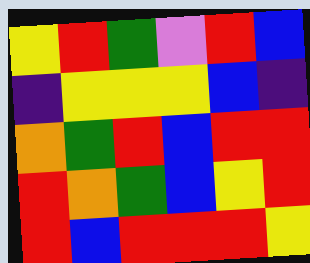[["yellow", "red", "green", "violet", "red", "blue"], ["indigo", "yellow", "yellow", "yellow", "blue", "indigo"], ["orange", "green", "red", "blue", "red", "red"], ["red", "orange", "green", "blue", "yellow", "red"], ["red", "blue", "red", "red", "red", "yellow"]]